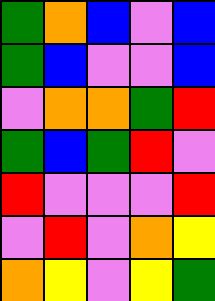[["green", "orange", "blue", "violet", "blue"], ["green", "blue", "violet", "violet", "blue"], ["violet", "orange", "orange", "green", "red"], ["green", "blue", "green", "red", "violet"], ["red", "violet", "violet", "violet", "red"], ["violet", "red", "violet", "orange", "yellow"], ["orange", "yellow", "violet", "yellow", "green"]]